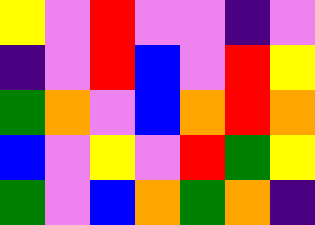[["yellow", "violet", "red", "violet", "violet", "indigo", "violet"], ["indigo", "violet", "red", "blue", "violet", "red", "yellow"], ["green", "orange", "violet", "blue", "orange", "red", "orange"], ["blue", "violet", "yellow", "violet", "red", "green", "yellow"], ["green", "violet", "blue", "orange", "green", "orange", "indigo"]]